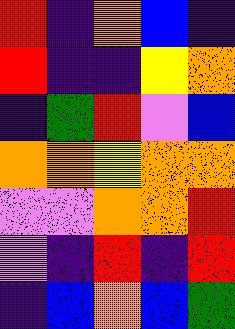[["red", "indigo", "orange", "blue", "indigo"], ["red", "indigo", "indigo", "yellow", "orange"], ["indigo", "green", "red", "violet", "blue"], ["orange", "orange", "yellow", "orange", "orange"], ["violet", "violet", "orange", "orange", "red"], ["violet", "indigo", "red", "indigo", "red"], ["indigo", "blue", "orange", "blue", "green"]]